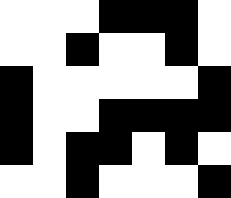[["white", "white", "white", "black", "black", "black", "white"], ["white", "white", "black", "white", "white", "black", "white"], ["black", "white", "white", "white", "white", "white", "black"], ["black", "white", "white", "black", "black", "black", "black"], ["black", "white", "black", "black", "white", "black", "white"], ["white", "white", "black", "white", "white", "white", "black"]]